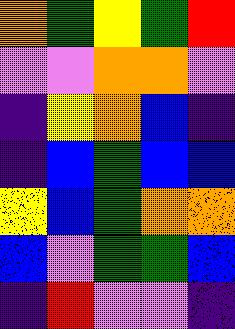[["orange", "green", "yellow", "green", "red"], ["violet", "violet", "orange", "orange", "violet"], ["indigo", "yellow", "orange", "blue", "indigo"], ["indigo", "blue", "green", "blue", "blue"], ["yellow", "blue", "green", "orange", "orange"], ["blue", "violet", "green", "green", "blue"], ["indigo", "red", "violet", "violet", "indigo"]]